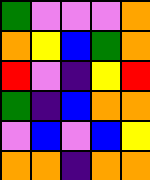[["green", "violet", "violet", "violet", "orange"], ["orange", "yellow", "blue", "green", "orange"], ["red", "violet", "indigo", "yellow", "red"], ["green", "indigo", "blue", "orange", "orange"], ["violet", "blue", "violet", "blue", "yellow"], ["orange", "orange", "indigo", "orange", "orange"]]